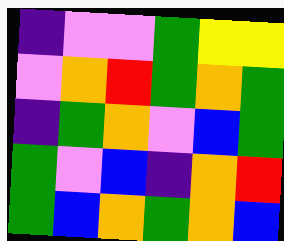[["indigo", "violet", "violet", "green", "yellow", "yellow"], ["violet", "orange", "red", "green", "orange", "green"], ["indigo", "green", "orange", "violet", "blue", "green"], ["green", "violet", "blue", "indigo", "orange", "red"], ["green", "blue", "orange", "green", "orange", "blue"]]